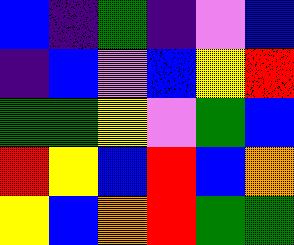[["blue", "indigo", "green", "indigo", "violet", "blue"], ["indigo", "blue", "violet", "blue", "yellow", "red"], ["green", "green", "yellow", "violet", "green", "blue"], ["red", "yellow", "blue", "red", "blue", "orange"], ["yellow", "blue", "orange", "red", "green", "green"]]